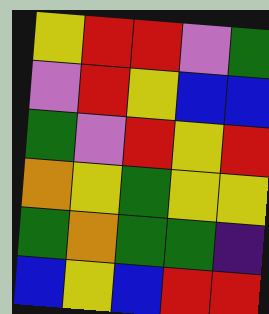[["yellow", "red", "red", "violet", "green"], ["violet", "red", "yellow", "blue", "blue"], ["green", "violet", "red", "yellow", "red"], ["orange", "yellow", "green", "yellow", "yellow"], ["green", "orange", "green", "green", "indigo"], ["blue", "yellow", "blue", "red", "red"]]